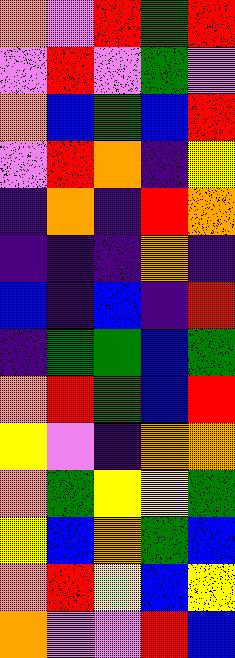[["orange", "violet", "red", "green", "red"], ["violet", "red", "violet", "green", "violet"], ["orange", "blue", "green", "blue", "red"], ["violet", "red", "orange", "indigo", "yellow"], ["indigo", "orange", "indigo", "red", "orange"], ["indigo", "indigo", "indigo", "orange", "indigo"], ["blue", "indigo", "blue", "indigo", "red"], ["indigo", "green", "green", "blue", "green"], ["orange", "red", "green", "blue", "red"], ["yellow", "violet", "indigo", "orange", "orange"], ["orange", "green", "yellow", "yellow", "green"], ["yellow", "blue", "orange", "green", "blue"], ["orange", "red", "yellow", "blue", "yellow"], ["orange", "violet", "violet", "red", "blue"]]